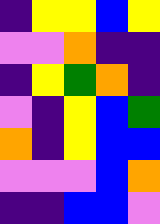[["indigo", "yellow", "yellow", "blue", "yellow"], ["violet", "violet", "orange", "indigo", "indigo"], ["indigo", "yellow", "green", "orange", "indigo"], ["violet", "indigo", "yellow", "blue", "green"], ["orange", "indigo", "yellow", "blue", "blue"], ["violet", "violet", "violet", "blue", "orange"], ["indigo", "indigo", "blue", "blue", "violet"]]